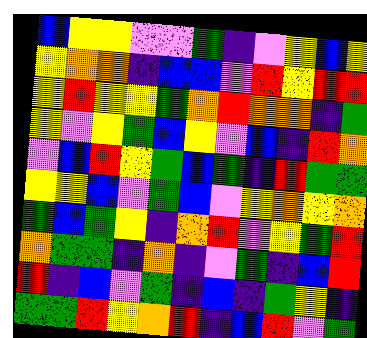[["blue", "yellow", "yellow", "violet", "violet", "green", "indigo", "violet", "yellow", "blue", "yellow"], ["yellow", "orange", "orange", "indigo", "blue", "blue", "violet", "red", "yellow", "red", "red"], ["yellow", "red", "yellow", "yellow", "green", "orange", "red", "orange", "orange", "indigo", "green"], ["yellow", "violet", "yellow", "green", "blue", "yellow", "violet", "blue", "indigo", "red", "orange"], ["violet", "blue", "red", "yellow", "green", "blue", "green", "indigo", "red", "green", "green"], ["yellow", "yellow", "blue", "violet", "green", "blue", "violet", "yellow", "orange", "yellow", "orange"], ["green", "blue", "green", "yellow", "indigo", "orange", "red", "violet", "yellow", "green", "red"], ["orange", "green", "green", "indigo", "orange", "indigo", "violet", "green", "indigo", "blue", "red"], ["red", "indigo", "blue", "violet", "green", "indigo", "blue", "indigo", "green", "yellow", "indigo"], ["green", "green", "red", "yellow", "orange", "red", "indigo", "blue", "red", "violet", "green"]]